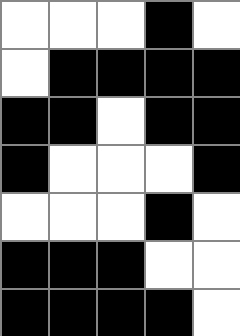[["white", "white", "white", "black", "white"], ["white", "black", "black", "black", "black"], ["black", "black", "white", "black", "black"], ["black", "white", "white", "white", "black"], ["white", "white", "white", "black", "white"], ["black", "black", "black", "white", "white"], ["black", "black", "black", "black", "white"]]